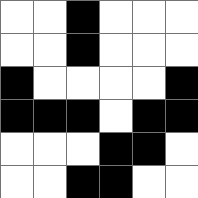[["white", "white", "black", "white", "white", "white"], ["white", "white", "black", "white", "white", "white"], ["black", "white", "white", "white", "white", "black"], ["black", "black", "black", "white", "black", "black"], ["white", "white", "white", "black", "black", "white"], ["white", "white", "black", "black", "white", "white"]]